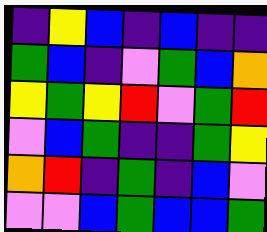[["indigo", "yellow", "blue", "indigo", "blue", "indigo", "indigo"], ["green", "blue", "indigo", "violet", "green", "blue", "orange"], ["yellow", "green", "yellow", "red", "violet", "green", "red"], ["violet", "blue", "green", "indigo", "indigo", "green", "yellow"], ["orange", "red", "indigo", "green", "indigo", "blue", "violet"], ["violet", "violet", "blue", "green", "blue", "blue", "green"]]